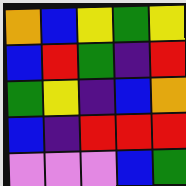[["orange", "blue", "yellow", "green", "yellow"], ["blue", "red", "green", "indigo", "red"], ["green", "yellow", "indigo", "blue", "orange"], ["blue", "indigo", "red", "red", "red"], ["violet", "violet", "violet", "blue", "green"]]